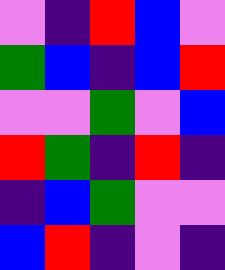[["violet", "indigo", "red", "blue", "violet"], ["green", "blue", "indigo", "blue", "red"], ["violet", "violet", "green", "violet", "blue"], ["red", "green", "indigo", "red", "indigo"], ["indigo", "blue", "green", "violet", "violet"], ["blue", "red", "indigo", "violet", "indigo"]]